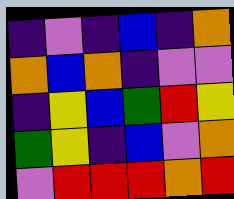[["indigo", "violet", "indigo", "blue", "indigo", "orange"], ["orange", "blue", "orange", "indigo", "violet", "violet"], ["indigo", "yellow", "blue", "green", "red", "yellow"], ["green", "yellow", "indigo", "blue", "violet", "orange"], ["violet", "red", "red", "red", "orange", "red"]]